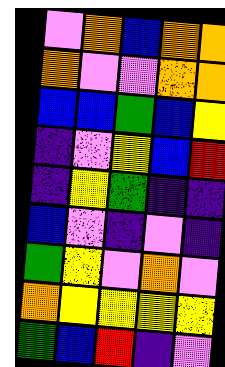[["violet", "orange", "blue", "orange", "orange"], ["orange", "violet", "violet", "orange", "orange"], ["blue", "blue", "green", "blue", "yellow"], ["indigo", "violet", "yellow", "blue", "red"], ["indigo", "yellow", "green", "indigo", "indigo"], ["blue", "violet", "indigo", "violet", "indigo"], ["green", "yellow", "violet", "orange", "violet"], ["orange", "yellow", "yellow", "yellow", "yellow"], ["green", "blue", "red", "indigo", "violet"]]